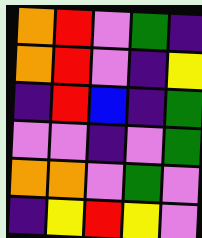[["orange", "red", "violet", "green", "indigo"], ["orange", "red", "violet", "indigo", "yellow"], ["indigo", "red", "blue", "indigo", "green"], ["violet", "violet", "indigo", "violet", "green"], ["orange", "orange", "violet", "green", "violet"], ["indigo", "yellow", "red", "yellow", "violet"]]